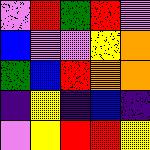[["violet", "red", "green", "red", "violet"], ["blue", "violet", "violet", "yellow", "orange"], ["green", "blue", "red", "orange", "orange"], ["indigo", "yellow", "indigo", "blue", "indigo"], ["violet", "yellow", "red", "red", "yellow"]]